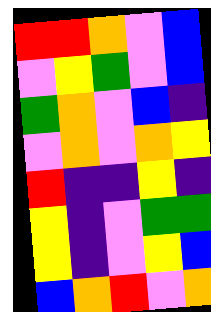[["red", "red", "orange", "violet", "blue"], ["violet", "yellow", "green", "violet", "blue"], ["green", "orange", "violet", "blue", "indigo"], ["violet", "orange", "violet", "orange", "yellow"], ["red", "indigo", "indigo", "yellow", "indigo"], ["yellow", "indigo", "violet", "green", "green"], ["yellow", "indigo", "violet", "yellow", "blue"], ["blue", "orange", "red", "violet", "orange"]]